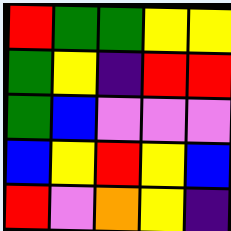[["red", "green", "green", "yellow", "yellow"], ["green", "yellow", "indigo", "red", "red"], ["green", "blue", "violet", "violet", "violet"], ["blue", "yellow", "red", "yellow", "blue"], ["red", "violet", "orange", "yellow", "indigo"]]